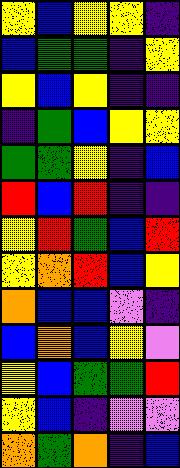[["yellow", "blue", "yellow", "yellow", "indigo"], ["blue", "green", "green", "indigo", "yellow"], ["yellow", "blue", "yellow", "indigo", "indigo"], ["indigo", "green", "blue", "yellow", "yellow"], ["green", "green", "yellow", "indigo", "blue"], ["red", "blue", "red", "indigo", "indigo"], ["yellow", "red", "green", "blue", "red"], ["yellow", "orange", "red", "blue", "yellow"], ["orange", "blue", "blue", "violet", "indigo"], ["blue", "orange", "blue", "yellow", "violet"], ["yellow", "blue", "green", "green", "red"], ["yellow", "blue", "indigo", "violet", "violet"], ["orange", "green", "orange", "indigo", "blue"]]